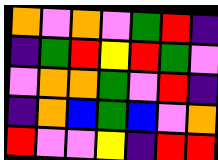[["orange", "violet", "orange", "violet", "green", "red", "indigo"], ["indigo", "green", "red", "yellow", "red", "green", "violet"], ["violet", "orange", "orange", "green", "violet", "red", "indigo"], ["indigo", "orange", "blue", "green", "blue", "violet", "orange"], ["red", "violet", "violet", "yellow", "indigo", "red", "red"]]